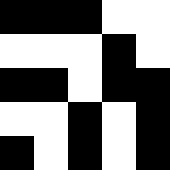[["black", "black", "black", "white", "white"], ["white", "white", "white", "black", "white"], ["black", "black", "white", "black", "black"], ["white", "white", "black", "white", "black"], ["black", "white", "black", "white", "black"]]